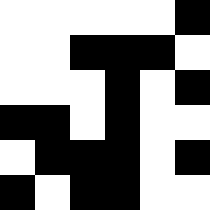[["white", "white", "white", "white", "white", "black"], ["white", "white", "black", "black", "black", "white"], ["white", "white", "white", "black", "white", "black"], ["black", "black", "white", "black", "white", "white"], ["white", "black", "black", "black", "white", "black"], ["black", "white", "black", "black", "white", "white"]]